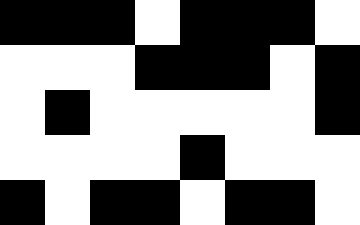[["black", "black", "black", "white", "black", "black", "black", "white"], ["white", "white", "white", "black", "black", "black", "white", "black"], ["white", "black", "white", "white", "white", "white", "white", "black"], ["white", "white", "white", "white", "black", "white", "white", "white"], ["black", "white", "black", "black", "white", "black", "black", "white"]]